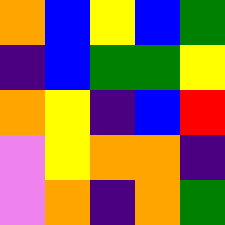[["orange", "blue", "yellow", "blue", "green"], ["indigo", "blue", "green", "green", "yellow"], ["orange", "yellow", "indigo", "blue", "red"], ["violet", "yellow", "orange", "orange", "indigo"], ["violet", "orange", "indigo", "orange", "green"]]